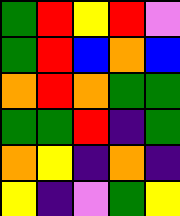[["green", "red", "yellow", "red", "violet"], ["green", "red", "blue", "orange", "blue"], ["orange", "red", "orange", "green", "green"], ["green", "green", "red", "indigo", "green"], ["orange", "yellow", "indigo", "orange", "indigo"], ["yellow", "indigo", "violet", "green", "yellow"]]